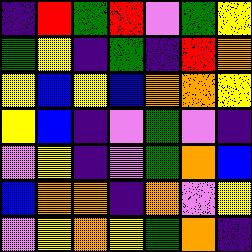[["indigo", "red", "green", "red", "violet", "green", "yellow"], ["green", "yellow", "indigo", "green", "indigo", "red", "orange"], ["yellow", "blue", "yellow", "blue", "orange", "orange", "yellow"], ["yellow", "blue", "indigo", "violet", "green", "violet", "indigo"], ["violet", "yellow", "indigo", "violet", "green", "orange", "blue"], ["blue", "orange", "orange", "indigo", "orange", "violet", "yellow"], ["violet", "yellow", "orange", "yellow", "green", "orange", "indigo"]]